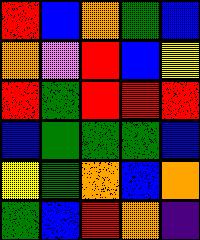[["red", "blue", "orange", "green", "blue"], ["orange", "violet", "red", "blue", "yellow"], ["red", "green", "red", "red", "red"], ["blue", "green", "green", "green", "blue"], ["yellow", "green", "orange", "blue", "orange"], ["green", "blue", "red", "orange", "indigo"]]